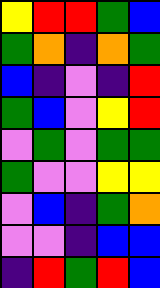[["yellow", "red", "red", "green", "blue"], ["green", "orange", "indigo", "orange", "green"], ["blue", "indigo", "violet", "indigo", "red"], ["green", "blue", "violet", "yellow", "red"], ["violet", "green", "violet", "green", "green"], ["green", "violet", "violet", "yellow", "yellow"], ["violet", "blue", "indigo", "green", "orange"], ["violet", "violet", "indigo", "blue", "blue"], ["indigo", "red", "green", "red", "blue"]]